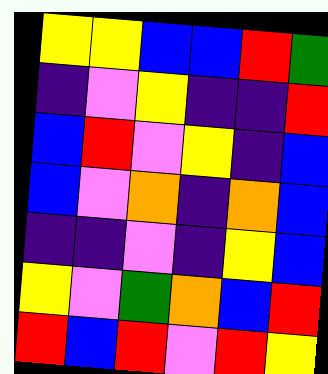[["yellow", "yellow", "blue", "blue", "red", "green"], ["indigo", "violet", "yellow", "indigo", "indigo", "red"], ["blue", "red", "violet", "yellow", "indigo", "blue"], ["blue", "violet", "orange", "indigo", "orange", "blue"], ["indigo", "indigo", "violet", "indigo", "yellow", "blue"], ["yellow", "violet", "green", "orange", "blue", "red"], ["red", "blue", "red", "violet", "red", "yellow"]]